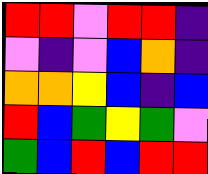[["red", "red", "violet", "red", "red", "indigo"], ["violet", "indigo", "violet", "blue", "orange", "indigo"], ["orange", "orange", "yellow", "blue", "indigo", "blue"], ["red", "blue", "green", "yellow", "green", "violet"], ["green", "blue", "red", "blue", "red", "red"]]